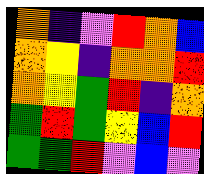[["orange", "indigo", "violet", "red", "orange", "blue"], ["orange", "yellow", "indigo", "orange", "orange", "red"], ["orange", "yellow", "green", "red", "indigo", "orange"], ["green", "red", "green", "yellow", "blue", "red"], ["green", "green", "red", "violet", "blue", "violet"]]